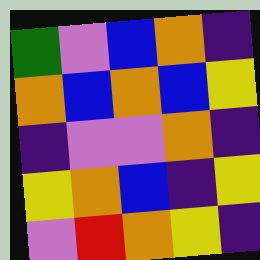[["green", "violet", "blue", "orange", "indigo"], ["orange", "blue", "orange", "blue", "yellow"], ["indigo", "violet", "violet", "orange", "indigo"], ["yellow", "orange", "blue", "indigo", "yellow"], ["violet", "red", "orange", "yellow", "indigo"]]